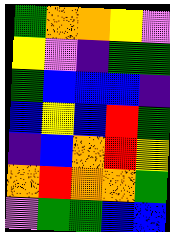[["green", "orange", "orange", "yellow", "violet"], ["yellow", "violet", "indigo", "green", "green"], ["green", "blue", "blue", "blue", "indigo"], ["blue", "yellow", "blue", "red", "green"], ["indigo", "blue", "orange", "red", "yellow"], ["orange", "red", "orange", "orange", "green"], ["violet", "green", "green", "blue", "blue"]]